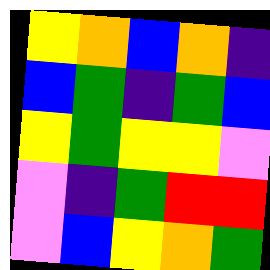[["yellow", "orange", "blue", "orange", "indigo"], ["blue", "green", "indigo", "green", "blue"], ["yellow", "green", "yellow", "yellow", "violet"], ["violet", "indigo", "green", "red", "red"], ["violet", "blue", "yellow", "orange", "green"]]